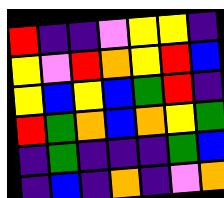[["red", "indigo", "indigo", "violet", "yellow", "yellow", "indigo"], ["yellow", "violet", "red", "orange", "yellow", "red", "blue"], ["yellow", "blue", "yellow", "blue", "green", "red", "indigo"], ["red", "green", "orange", "blue", "orange", "yellow", "green"], ["indigo", "green", "indigo", "indigo", "indigo", "green", "blue"], ["indigo", "blue", "indigo", "orange", "indigo", "violet", "orange"]]